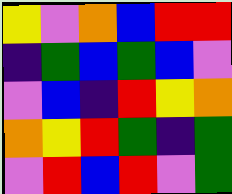[["yellow", "violet", "orange", "blue", "red", "red"], ["indigo", "green", "blue", "green", "blue", "violet"], ["violet", "blue", "indigo", "red", "yellow", "orange"], ["orange", "yellow", "red", "green", "indigo", "green"], ["violet", "red", "blue", "red", "violet", "green"]]